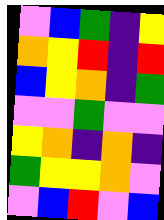[["violet", "blue", "green", "indigo", "yellow"], ["orange", "yellow", "red", "indigo", "red"], ["blue", "yellow", "orange", "indigo", "green"], ["violet", "violet", "green", "violet", "violet"], ["yellow", "orange", "indigo", "orange", "indigo"], ["green", "yellow", "yellow", "orange", "violet"], ["violet", "blue", "red", "violet", "blue"]]